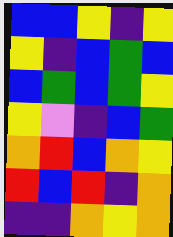[["blue", "blue", "yellow", "indigo", "yellow"], ["yellow", "indigo", "blue", "green", "blue"], ["blue", "green", "blue", "green", "yellow"], ["yellow", "violet", "indigo", "blue", "green"], ["orange", "red", "blue", "orange", "yellow"], ["red", "blue", "red", "indigo", "orange"], ["indigo", "indigo", "orange", "yellow", "orange"]]